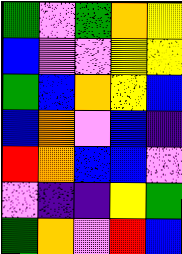[["green", "violet", "green", "orange", "yellow"], ["blue", "violet", "violet", "yellow", "yellow"], ["green", "blue", "orange", "yellow", "blue"], ["blue", "orange", "violet", "blue", "indigo"], ["red", "orange", "blue", "blue", "violet"], ["violet", "indigo", "indigo", "yellow", "green"], ["green", "orange", "violet", "red", "blue"]]